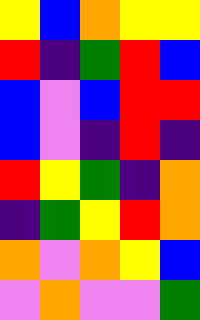[["yellow", "blue", "orange", "yellow", "yellow"], ["red", "indigo", "green", "red", "blue"], ["blue", "violet", "blue", "red", "red"], ["blue", "violet", "indigo", "red", "indigo"], ["red", "yellow", "green", "indigo", "orange"], ["indigo", "green", "yellow", "red", "orange"], ["orange", "violet", "orange", "yellow", "blue"], ["violet", "orange", "violet", "violet", "green"]]